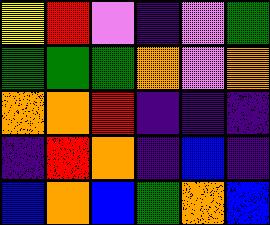[["yellow", "red", "violet", "indigo", "violet", "green"], ["green", "green", "green", "orange", "violet", "orange"], ["orange", "orange", "red", "indigo", "indigo", "indigo"], ["indigo", "red", "orange", "indigo", "blue", "indigo"], ["blue", "orange", "blue", "green", "orange", "blue"]]